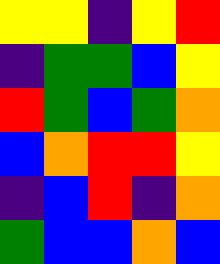[["yellow", "yellow", "indigo", "yellow", "red"], ["indigo", "green", "green", "blue", "yellow"], ["red", "green", "blue", "green", "orange"], ["blue", "orange", "red", "red", "yellow"], ["indigo", "blue", "red", "indigo", "orange"], ["green", "blue", "blue", "orange", "blue"]]